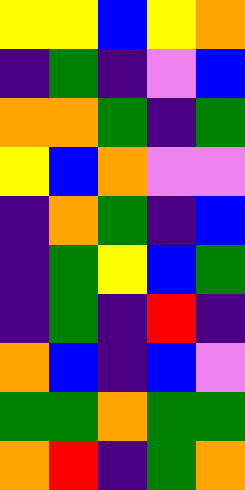[["yellow", "yellow", "blue", "yellow", "orange"], ["indigo", "green", "indigo", "violet", "blue"], ["orange", "orange", "green", "indigo", "green"], ["yellow", "blue", "orange", "violet", "violet"], ["indigo", "orange", "green", "indigo", "blue"], ["indigo", "green", "yellow", "blue", "green"], ["indigo", "green", "indigo", "red", "indigo"], ["orange", "blue", "indigo", "blue", "violet"], ["green", "green", "orange", "green", "green"], ["orange", "red", "indigo", "green", "orange"]]